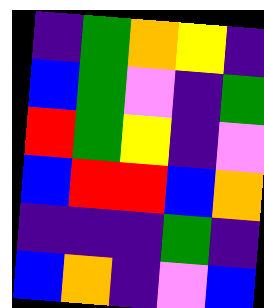[["indigo", "green", "orange", "yellow", "indigo"], ["blue", "green", "violet", "indigo", "green"], ["red", "green", "yellow", "indigo", "violet"], ["blue", "red", "red", "blue", "orange"], ["indigo", "indigo", "indigo", "green", "indigo"], ["blue", "orange", "indigo", "violet", "blue"]]